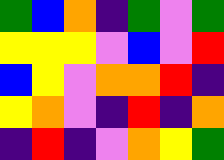[["green", "blue", "orange", "indigo", "green", "violet", "green"], ["yellow", "yellow", "yellow", "violet", "blue", "violet", "red"], ["blue", "yellow", "violet", "orange", "orange", "red", "indigo"], ["yellow", "orange", "violet", "indigo", "red", "indigo", "orange"], ["indigo", "red", "indigo", "violet", "orange", "yellow", "green"]]